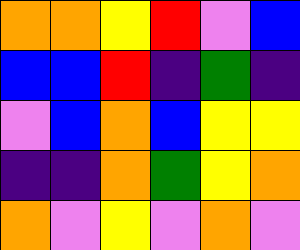[["orange", "orange", "yellow", "red", "violet", "blue"], ["blue", "blue", "red", "indigo", "green", "indigo"], ["violet", "blue", "orange", "blue", "yellow", "yellow"], ["indigo", "indigo", "orange", "green", "yellow", "orange"], ["orange", "violet", "yellow", "violet", "orange", "violet"]]